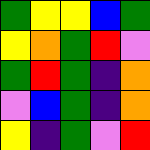[["green", "yellow", "yellow", "blue", "green"], ["yellow", "orange", "green", "red", "violet"], ["green", "red", "green", "indigo", "orange"], ["violet", "blue", "green", "indigo", "orange"], ["yellow", "indigo", "green", "violet", "red"]]